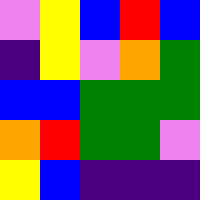[["violet", "yellow", "blue", "red", "blue"], ["indigo", "yellow", "violet", "orange", "green"], ["blue", "blue", "green", "green", "green"], ["orange", "red", "green", "green", "violet"], ["yellow", "blue", "indigo", "indigo", "indigo"]]